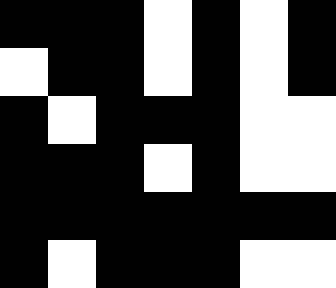[["black", "black", "black", "white", "black", "white", "black"], ["white", "black", "black", "white", "black", "white", "black"], ["black", "white", "black", "black", "black", "white", "white"], ["black", "black", "black", "white", "black", "white", "white"], ["black", "black", "black", "black", "black", "black", "black"], ["black", "white", "black", "black", "black", "white", "white"]]